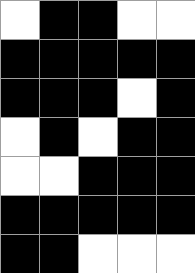[["white", "black", "black", "white", "white"], ["black", "black", "black", "black", "black"], ["black", "black", "black", "white", "black"], ["white", "black", "white", "black", "black"], ["white", "white", "black", "black", "black"], ["black", "black", "black", "black", "black"], ["black", "black", "white", "white", "white"]]